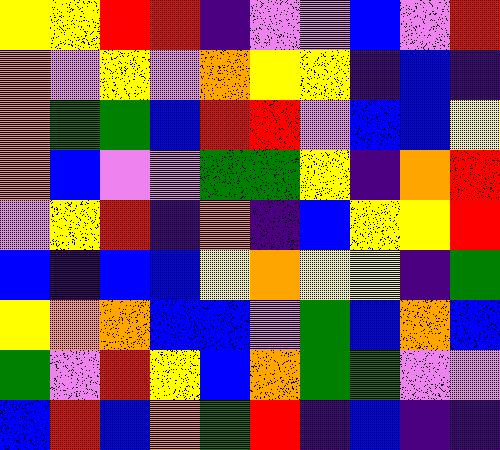[["yellow", "yellow", "red", "red", "indigo", "violet", "violet", "blue", "violet", "red"], ["orange", "violet", "yellow", "violet", "orange", "yellow", "yellow", "indigo", "blue", "indigo"], ["orange", "green", "green", "blue", "red", "red", "violet", "blue", "blue", "yellow"], ["orange", "blue", "violet", "violet", "green", "green", "yellow", "indigo", "orange", "red"], ["violet", "yellow", "red", "indigo", "orange", "indigo", "blue", "yellow", "yellow", "red"], ["blue", "indigo", "blue", "blue", "yellow", "orange", "yellow", "yellow", "indigo", "green"], ["yellow", "orange", "orange", "blue", "blue", "violet", "green", "blue", "orange", "blue"], ["green", "violet", "red", "yellow", "blue", "orange", "green", "green", "violet", "violet"], ["blue", "red", "blue", "orange", "green", "red", "indigo", "blue", "indigo", "indigo"]]